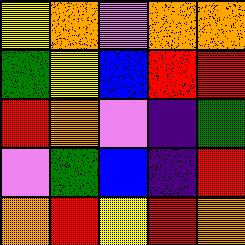[["yellow", "orange", "violet", "orange", "orange"], ["green", "yellow", "blue", "red", "red"], ["red", "orange", "violet", "indigo", "green"], ["violet", "green", "blue", "indigo", "red"], ["orange", "red", "yellow", "red", "orange"]]